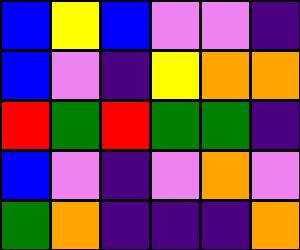[["blue", "yellow", "blue", "violet", "violet", "indigo"], ["blue", "violet", "indigo", "yellow", "orange", "orange"], ["red", "green", "red", "green", "green", "indigo"], ["blue", "violet", "indigo", "violet", "orange", "violet"], ["green", "orange", "indigo", "indigo", "indigo", "orange"]]